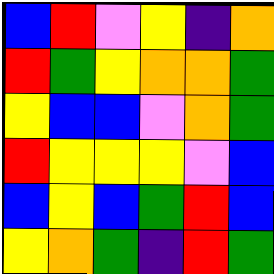[["blue", "red", "violet", "yellow", "indigo", "orange"], ["red", "green", "yellow", "orange", "orange", "green"], ["yellow", "blue", "blue", "violet", "orange", "green"], ["red", "yellow", "yellow", "yellow", "violet", "blue"], ["blue", "yellow", "blue", "green", "red", "blue"], ["yellow", "orange", "green", "indigo", "red", "green"]]